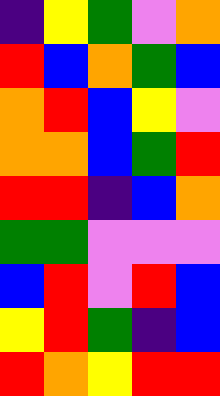[["indigo", "yellow", "green", "violet", "orange"], ["red", "blue", "orange", "green", "blue"], ["orange", "red", "blue", "yellow", "violet"], ["orange", "orange", "blue", "green", "red"], ["red", "red", "indigo", "blue", "orange"], ["green", "green", "violet", "violet", "violet"], ["blue", "red", "violet", "red", "blue"], ["yellow", "red", "green", "indigo", "blue"], ["red", "orange", "yellow", "red", "red"]]